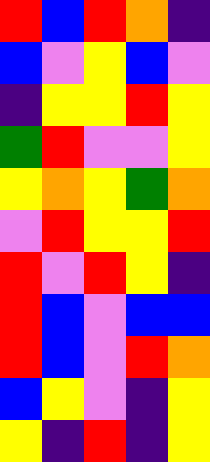[["red", "blue", "red", "orange", "indigo"], ["blue", "violet", "yellow", "blue", "violet"], ["indigo", "yellow", "yellow", "red", "yellow"], ["green", "red", "violet", "violet", "yellow"], ["yellow", "orange", "yellow", "green", "orange"], ["violet", "red", "yellow", "yellow", "red"], ["red", "violet", "red", "yellow", "indigo"], ["red", "blue", "violet", "blue", "blue"], ["red", "blue", "violet", "red", "orange"], ["blue", "yellow", "violet", "indigo", "yellow"], ["yellow", "indigo", "red", "indigo", "yellow"]]